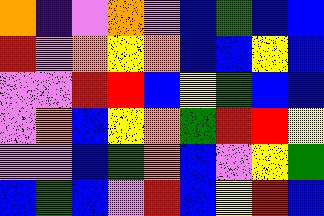[["orange", "indigo", "violet", "orange", "violet", "blue", "green", "blue", "blue"], ["red", "violet", "orange", "yellow", "orange", "blue", "blue", "yellow", "blue"], ["violet", "violet", "red", "red", "blue", "yellow", "green", "blue", "blue"], ["violet", "orange", "blue", "yellow", "orange", "green", "red", "red", "yellow"], ["violet", "violet", "blue", "green", "orange", "blue", "violet", "yellow", "green"], ["blue", "green", "blue", "violet", "red", "blue", "yellow", "red", "blue"]]